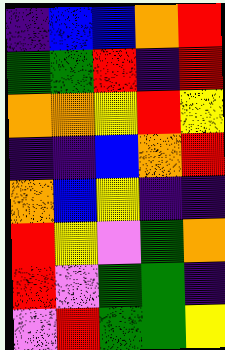[["indigo", "blue", "blue", "orange", "red"], ["green", "green", "red", "indigo", "red"], ["orange", "orange", "yellow", "red", "yellow"], ["indigo", "indigo", "blue", "orange", "red"], ["orange", "blue", "yellow", "indigo", "indigo"], ["red", "yellow", "violet", "green", "orange"], ["red", "violet", "green", "green", "indigo"], ["violet", "red", "green", "green", "yellow"]]